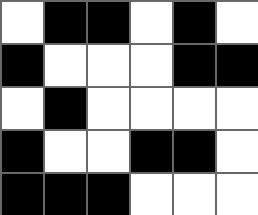[["white", "black", "black", "white", "black", "white"], ["black", "white", "white", "white", "black", "black"], ["white", "black", "white", "white", "white", "white"], ["black", "white", "white", "black", "black", "white"], ["black", "black", "black", "white", "white", "white"]]